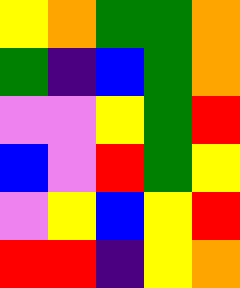[["yellow", "orange", "green", "green", "orange"], ["green", "indigo", "blue", "green", "orange"], ["violet", "violet", "yellow", "green", "red"], ["blue", "violet", "red", "green", "yellow"], ["violet", "yellow", "blue", "yellow", "red"], ["red", "red", "indigo", "yellow", "orange"]]